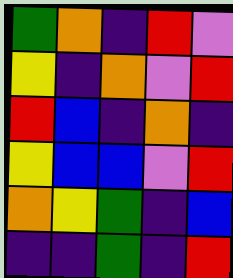[["green", "orange", "indigo", "red", "violet"], ["yellow", "indigo", "orange", "violet", "red"], ["red", "blue", "indigo", "orange", "indigo"], ["yellow", "blue", "blue", "violet", "red"], ["orange", "yellow", "green", "indigo", "blue"], ["indigo", "indigo", "green", "indigo", "red"]]